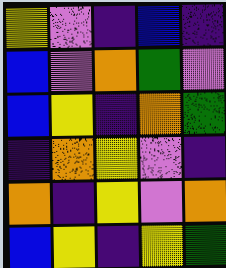[["yellow", "violet", "indigo", "blue", "indigo"], ["blue", "violet", "orange", "green", "violet"], ["blue", "yellow", "indigo", "orange", "green"], ["indigo", "orange", "yellow", "violet", "indigo"], ["orange", "indigo", "yellow", "violet", "orange"], ["blue", "yellow", "indigo", "yellow", "green"]]